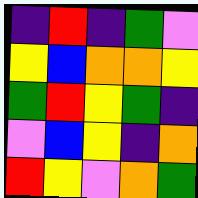[["indigo", "red", "indigo", "green", "violet"], ["yellow", "blue", "orange", "orange", "yellow"], ["green", "red", "yellow", "green", "indigo"], ["violet", "blue", "yellow", "indigo", "orange"], ["red", "yellow", "violet", "orange", "green"]]